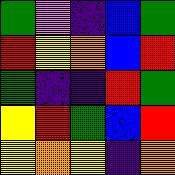[["green", "violet", "indigo", "blue", "green"], ["red", "yellow", "orange", "blue", "red"], ["green", "indigo", "indigo", "red", "green"], ["yellow", "red", "green", "blue", "red"], ["yellow", "orange", "yellow", "indigo", "orange"]]